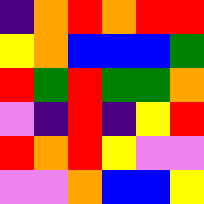[["indigo", "orange", "red", "orange", "red", "red"], ["yellow", "orange", "blue", "blue", "blue", "green"], ["red", "green", "red", "green", "green", "orange"], ["violet", "indigo", "red", "indigo", "yellow", "red"], ["red", "orange", "red", "yellow", "violet", "violet"], ["violet", "violet", "orange", "blue", "blue", "yellow"]]